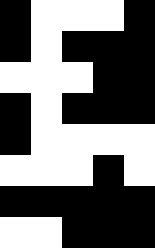[["black", "white", "white", "white", "black"], ["black", "white", "black", "black", "black"], ["white", "white", "white", "black", "black"], ["black", "white", "black", "black", "black"], ["black", "white", "white", "white", "white"], ["white", "white", "white", "black", "white"], ["black", "black", "black", "black", "black"], ["white", "white", "black", "black", "black"]]